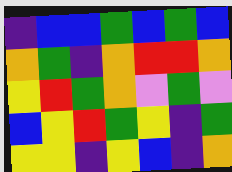[["indigo", "blue", "blue", "green", "blue", "green", "blue"], ["orange", "green", "indigo", "orange", "red", "red", "orange"], ["yellow", "red", "green", "orange", "violet", "green", "violet"], ["blue", "yellow", "red", "green", "yellow", "indigo", "green"], ["yellow", "yellow", "indigo", "yellow", "blue", "indigo", "orange"]]